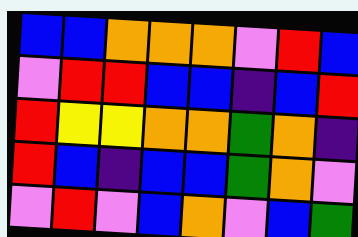[["blue", "blue", "orange", "orange", "orange", "violet", "red", "blue"], ["violet", "red", "red", "blue", "blue", "indigo", "blue", "red"], ["red", "yellow", "yellow", "orange", "orange", "green", "orange", "indigo"], ["red", "blue", "indigo", "blue", "blue", "green", "orange", "violet"], ["violet", "red", "violet", "blue", "orange", "violet", "blue", "green"]]